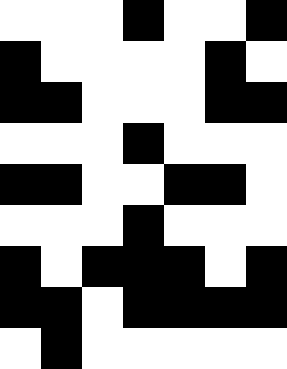[["white", "white", "white", "black", "white", "white", "black"], ["black", "white", "white", "white", "white", "black", "white"], ["black", "black", "white", "white", "white", "black", "black"], ["white", "white", "white", "black", "white", "white", "white"], ["black", "black", "white", "white", "black", "black", "white"], ["white", "white", "white", "black", "white", "white", "white"], ["black", "white", "black", "black", "black", "white", "black"], ["black", "black", "white", "black", "black", "black", "black"], ["white", "black", "white", "white", "white", "white", "white"]]